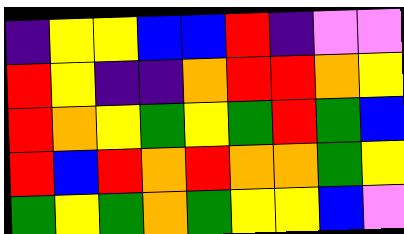[["indigo", "yellow", "yellow", "blue", "blue", "red", "indigo", "violet", "violet"], ["red", "yellow", "indigo", "indigo", "orange", "red", "red", "orange", "yellow"], ["red", "orange", "yellow", "green", "yellow", "green", "red", "green", "blue"], ["red", "blue", "red", "orange", "red", "orange", "orange", "green", "yellow"], ["green", "yellow", "green", "orange", "green", "yellow", "yellow", "blue", "violet"]]